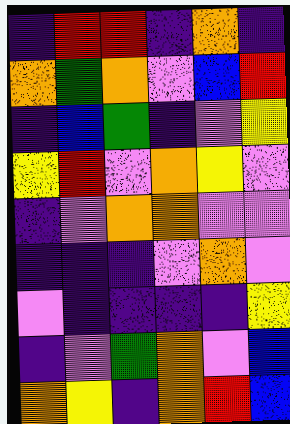[["indigo", "red", "red", "indigo", "orange", "indigo"], ["orange", "green", "orange", "violet", "blue", "red"], ["indigo", "blue", "green", "indigo", "violet", "yellow"], ["yellow", "red", "violet", "orange", "yellow", "violet"], ["indigo", "violet", "orange", "orange", "violet", "violet"], ["indigo", "indigo", "indigo", "violet", "orange", "violet"], ["violet", "indigo", "indigo", "indigo", "indigo", "yellow"], ["indigo", "violet", "green", "orange", "violet", "blue"], ["orange", "yellow", "indigo", "orange", "red", "blue"]]